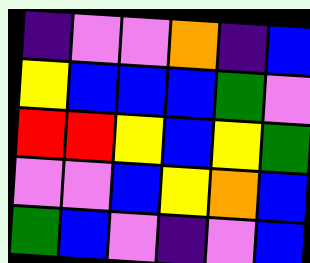[["indigo", "violet", "violet", "orange", "indigo", "blue"], ["yellow", "blue", "blue", "blue", "green", "violet"], ["red", "red", "yellow", "blue", "yellow", "green"], ["violet", "violet", "blue", "yellow", "orange", "blue"], ["green", "blue", "violet", "indigo", "violet", "blue"]]